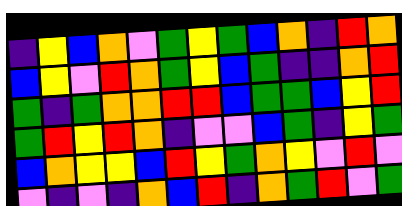[["indigo", "yellow", "blue", "orange", "violet", "green", "yellow", "green", "blue", "orange", "indigo", "red", "orange"], ["blue", "yellow", "violet", "red", "orange", "green", "yellow", "blue", "green", "indigo", "indigo", "orange", "red"], ["green", "indigo", "green", "orange", "orange", "red", "red", "blue", "green", "green", "blue", "yellow", "red"], ["green", "red", "yellow", "red", "orange", "indigo", "violet", "violet", "blue", "green", "indigo", "yellow", "green"], ["blue", "orange", "yellow", "yellow", "blue", "red", "yellow", "green", "orange", "yellow", "violet", "red", "violet"], ["violet", "indigo", "violet", "indigo", "orange", "blue", "red", "indigo", "orange", "green", "red", "violet", "green"]]